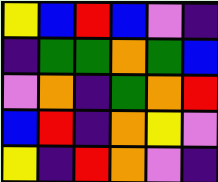[["yellow", "blue", "red", "blue", "violet", "indigo"], ["indigo", "green", "green", "orange", "green", "blue"], ["violet", "orange", "indigo", "green", "orange", "red"], ["blue", "red", "indigo", "orange", "yellow", "violet"], ["yellow", "indigo", "red", "orange", "violet", "indigo"]]